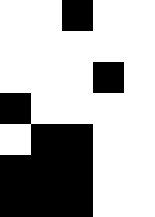[["white", "white", "black", "white", "white"], ["white", "white", "white", "white", "white"], ["white", "white", "white", "black", "white"], ["black", "white", "white", "white", "white"], ["white", "black", "black", "white", "white"], ["black", "black", "black", "white", "white"], ["black", "black", "black", "white", "white"]]